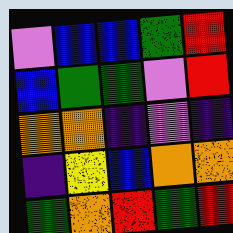[["violet", "blue", "blue", "green", "red"], ["blue", "green", "green", "violet", "red"], ["orange", "orange", "indigo", "violet", "indigo"], ["indigo", "yellow", "blue", "orange", "orange"], ["green", "orange", "red", "green", "red"]]